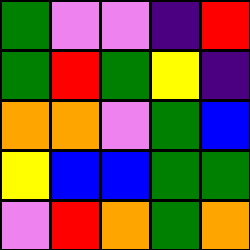[["green", "violet", "violet", "indigo", "red"], ["green", "red", "green", "yellow", "indigo"], ["orange", "orange", "violet", "green", "blue"], ["yellow", "blue", "blue", "green", "green"], ["violet", "red", "orange", "green", "orange"]]